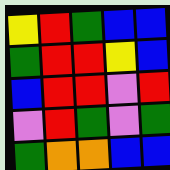[["yellow", "red", "green", "blue", "blue"], ["green", "red", "red", "yellow", "blue"], ["blue", "red", "red", "violet", "red"], ["violet", "red", "green", "violet", "green"], ["green", "orange", "orange", "blue", "blue"]]